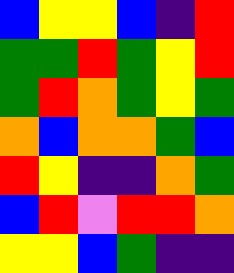[["blue", "yellow", "yellow", "blue", "indigo", "red"], ["green", "green", "red", "green", "yellow", "red"], ["green", "red", "orange", "green", "yellow", "green"], ["orange", "blue", "orange", "orange", "green", "blue"], ["red", "yellow", "indigo", "indigo", "orange", "green"], ["blue", "red", "violet", "red", "red", "orange"], ["yellow", "yellow", "blue", "green", "indigo", "indigo"]]